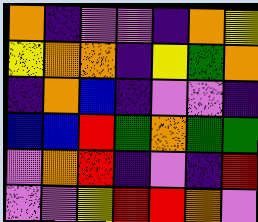[["orange", "indigo", "violet", "violet", "indigo", "orange", "yellow"], ["yellow", "orange", "orange", "indigo", "yellow", "green", "orange"], ["indigo", "orange", "blue", "indigo", "violet", "violet", "indigo"], ["blue", "blue", "red", "green", "orange", "green", "green"], ["violet", "orange", "red", "indigo", "violet", "indigo", "red"], ["violet", "violet", "yellow", "red", "red", "orange", "violet"]]